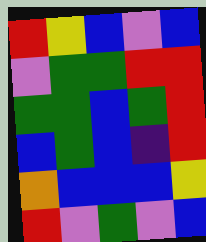[["red", "yellow", "blue", "violet", "blue"], ["violet", "green", "green", "red", "red"], ["green", "green", "blue", "green", "red"], ["blue", "green", "blue", "indigo", "red"], ["orange", "blue", "blue", "blue", "yellow"], ["red", "violet", "green", "violet", "blue"]]